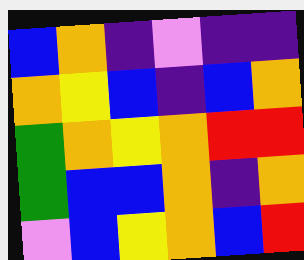[["blue", "orange", "indigo", "violet", "indigo", "indigo"], ["orange", "yellow", "blue", "indigo", "blue", "orange"], ["green", "orange", "yellow", "orange", "red", "red"], ["green", "blue", "blue", "orange", "indigo", "orange"], ["violet", "blue", "yellow", "orange", "blue", "red"]]